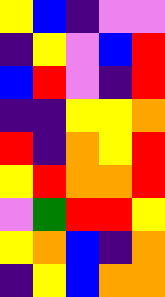[["yellow", "blue", "indigo", "violet", "violet"], ["indigo", "yellow", "violet", "blue", "red"], ["blue", "red", "violet", "indigo", "red"], ["indigo", "indigo", "yellow", "yellow", "orange"], ["red", "indigo", "orange", "yellow", "red"], ["yellow", "red", "orange", "orange", "red"], ["violet", "green", "red", "red", "yellow"], ["yellow", "orange", "blue", "indigo", "orange"], ["indigo", "yellow", "blue", "orange", "orange"]]